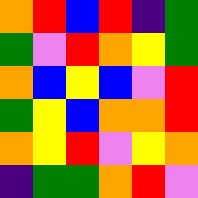[["orange", "red", "blue", "red", "indigo", "green"], ["green", "violet", "red", "orange", "yellow", "green"], ["orange", "blue", "yellow", "blue", "violet", "red"], ["green", "yellow", "blue", "orange", "orange", "red"], ["orange", "yellow", "red", "violet", "yellow", "orange"], ["indigo", "green", "green", "orange", "red", "violet"]]